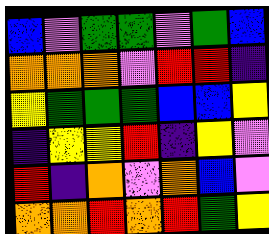[["blue", "violet", "green", "green", "violet", "green", "blue"], ["orange", "orange", "orange", "violet", "red", "red", "indigo"], ["yellow", "green", "green", "green", "blue", "blue", "yellow"], ["indigo", "yellow", "yellow", "red", "indigo", "yellow", "violet"], ["red", "indigo", "orange", "violet", "orange", "blue", "violet"], ["orange", "orange", "red", "orange", "red", "green", "yellow"]]